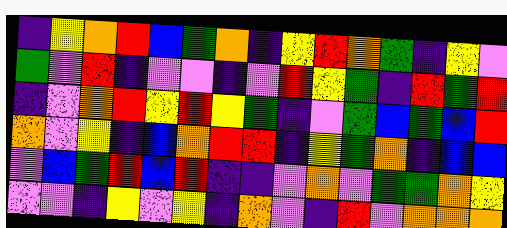[["indigo", "yellow", "orange", "red", "blue", "green", "orange", "indigo", "yellow", "red", "orange", "green", "indigo", "yellow", "violet"], ["green", "violet", "red", "indigo", "violet", "violet", "indigo", "violet", "red", "yellow", "green", "indigo", "red", "green", "red"], ["indigo", "violet", "orange", "red", "yellow", "red", "yellow", "green", "indigo", "violet", "green", "blue", "green", "blue", "red"], ["orange", "violet", "yellow", "indigo", "blue", "orange", "red", "red", "indigo", "yellow", "green", "orange", "indigo", "blue", "blue"], ["violet", "blue", "green", "red", "blue", "red", "indigo", "indigo", "violet", "orange", "violet", "green", "green", "orange", "yellow"], ["violet", "violet", "indigo", "yellow", "violet", "yellow", "indigo", "orange", "violet", "indigo", "red", "violet", "orange", "orange", "orange"]]